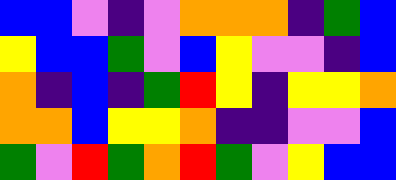[["blue", "blue", "violet", "indigo", "violet", "orange", "orange", "orange", "indigo", "green", "blue"], ["yellow", "blue", "blue", "green", "violet", "blue", "yellow", "violet", "violet", "indigo", "blue"], ["orange", "indigo", "blue", "indigo", "green", "red", "yellow", "indigo", "yellow", "yellow", "orange"], ["orange", "orange", "blue", "yellow", "yellow", "orange", "indigo", "indigo", "violet", "violet", "blue"], ["green", "violet", "red", "green", "orange", "red", "green", "violet", "yellow", "blue", "blue"]]